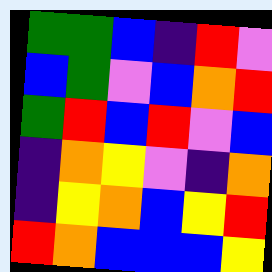[["green", "green", "blue", "indigo", "red", "violet"], ["blue", "green", "violet", "blue", "orange", "red"], ["green", "red", "blue", "red", "violet", "blue"], ["indigo", "orange", "yellow", "violet", "indigo", "orange"], ["indigo", "yellow", "orange", "blue", "yellow", "red"], ["red", "orange", "blue", "blue", "blue", "yellow"]]